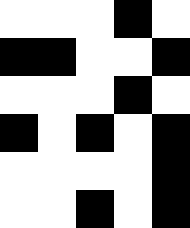[["white", "white", "white", "black", "white"], ["black", "black", "white", "white", "black"], ["white", "white", "white", "black", "white"], ["black", "white", "black", "white", "black"], ["white", "white", "white", "white", "black"], ["white", "white", "black", "white", "black"]]